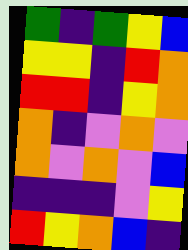[["green", "indigo", "green", "yellow", "blue"], ["yellow", "yellow", "indigo", "red", "orange"], ["red", "red", "indigo", "yellow", "orange"], ["orange", "indigo", "violet", "orange", "violet"], ["orange", "violet", "orange", "violet", "blue"], ["indigo", "indigo", "indigo", "violet", "yellow"], ["red", "yellow", "orange", "blue", "indigo"]]